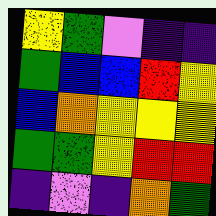[["yellow", "green", "violet", "indigo", "indigo"], ["green", "blue", "blue", "red", "yellow"], ["blue", "orange", "yellow", "yellow", "yellow"], ["green", "green", "yellow", "red", "red"], ["indigo", "violet", "indigo", "orange", "green"]]